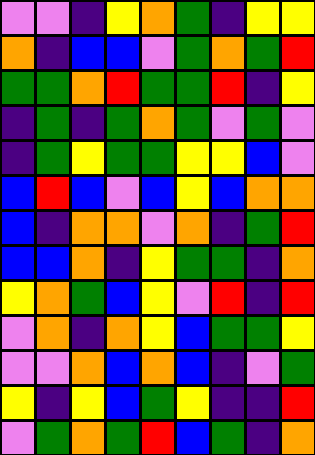[["violet", "violet", "indigo", "yellow", "orange", "green", "indigo", "yellow", "yellow"], ["orange", "indigo", "blue", "blue", "violet", "green", "orange", "green", "red"], ["green", "green", "orange", "red", "green", "green", "red", "indigo", "yellow"], ["indigo", "green", "indigo", "green", "orange", "green", "violet", "green", "violet"], ["indigo", "green", "yellow", "green", "green", "yellow", "yellow", "blue", "violet"], ["blue", "red", "blue", "violet", "blue", "yellow", "blue", "orange", "orange"], ["blue", "indigo", "orange", "orange", "violet", "orange", "indigo", "green", "red"], ["blue", "blue", "orange", "indigo", "yellow", "green", "green", "indigo", "orange"], ["yellow", "orange", "green", "blue", "yellow", "violet", "red", "indigo", "red"], ["violet", "orange", "indigo", "orange", "yellow", "blue", "green", "green", "yellow"], ["violet", "violet", "orange", "blue", "orange", "blue", "indigo", "violet", "green"], ["yellow", "indigo", "yellow", "blue", "green", "yellow", "indigo", "indigo", "red"], ["violet", "green", "orange", "green", "red", "blue", "green", "indigo", "orange"]]